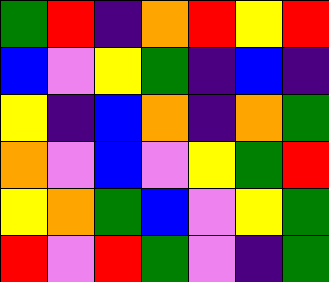[["green", "red", "indigo", "orange", "red", "yellow", "red"], ["blue", "violet", "yellow", "green", "indigo", "blue", "indigo"], ["yellow", "indigo", "blue", "orange", "indigo", "orange", "green"], ["orange", "violet", "blue", "violet", "yellow", "green", "red"], ["yellow", "orange", "green", "blue", "violet", "yellow", "green"], ["red", "violet", "red", "green", "violet", "indigo", "green"]]